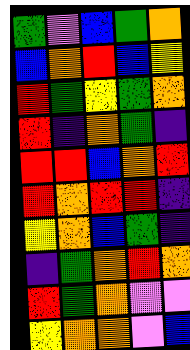[["green", "violet", "blue", "green", "orange"], ["blue", "orange", "red", "blue", "yellow"], ["red", "green", "yellow", "green", "orange"], ["red", "indigo", "orange", "green", "indigo"], ["red", "red", "blue", "orange", "red"], ["red", "orange", "red", "red", "indigo"], ["yellow", "orange", "blue", "green", "indigo"], ["indigo", "green", "orange", "red", "orange"], ["red", "green", "orange", "violet", "violet"], ["yellow", "orange", "orange", "violet", "blue"]]